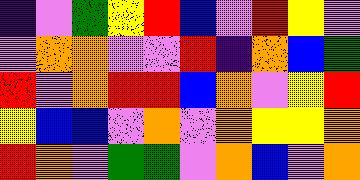[["indigo", "violet", "green", "yellow", "red", "blue", "violet", "red", "yellow", "violet"], ["violet", "orange", "orange", "violet", "violet", "red", "indigo", "orange", "blue", "green"], ["red", "violet", "orange", "red", "red", "blue", "orange", "violet", "yellow", "red"], ["yellow", "blue", "blue", "violet", "orange", "violet", "orange", "yellow", "yellow", "orange"], ["red", "orange", "violet", "green", "green", "violet", "orange", "blue", "violet", "orange"]]